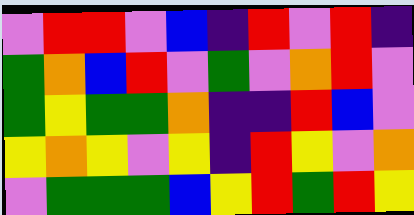[["violet", "red", "red", "violet", "blue", "indigo", "red", "violet", "red", "indigo"], ["green", "orange", "blue", "red", "violet", "green", "violet", "orange", "red", "violet"], ["green", "yellow", "green", "green", "orange", "indigo", "indigo", "red", "blue", "violet"], ["yellow", "orange", "yellow", "violet", "yellow", "indigo", "red", "yellow", "violet", "orange"], ["violet", "green", "green", "green", "blue", "yellow", "red", "green", "red", "yellow"]]